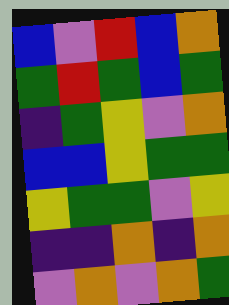[["blue", "violet", "red", "blue", "orange"], ["green", "red", "green", "blue", "green"], ["indigo", "green", "yellow", "violet", "orange"], ["blue", "blue", "yellow", "green", "green"], ["yellow", "green", "green", "violet", "yellow"], ["indigo", "indigo", "orange", "indigo", "orange"], ["violet", "orange", "violet", "orange", "green"]]